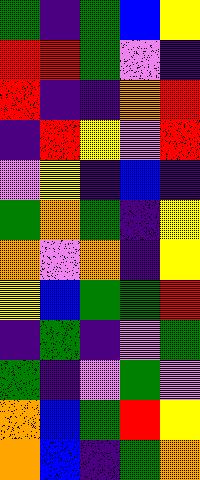[["green", "indigo", "green", "blue", "yellow"], ["red", "red", "green", "violet", "indigo"], ["red", "indigo", "indigo", "orange", "red"], ["indigo", "red", "yellow", "violet", "red"], ["violet", "yellow", "indigo", "blue", "indigo"], ["green", "orange", "green", "indigo", "yellow"], ["orange", "violet", "orange", "indigo", "yellow"], ["yellow", "blue", "green", "green", "red"], ["indigo", "green", "indigo", "violet", "green"], ["green", "indigo", "violet", "green", "violet"], ["orange", "blue", "green", "red", "yellow"], ["orange", "blue", "indigo", "green", "orange"]]